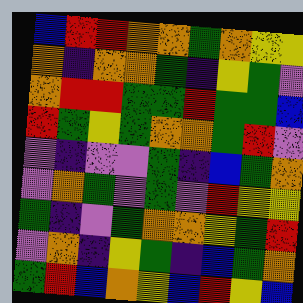[["blue", "red", "red", "orange", "orange", "green", "orange", "yellow", "yellow"], ["orange", "indigo", "orange", "orange", "green", "indigo", "yellow", "green", "violet"], ["orange", "red", "red", "green", "green", "red", "green", "green", "blue"], ["red", "green", "yellow", "green", "orange", "orange", "green", "red", "violet"], ["violet", "indigo", "violet", "violet", "green", "indigo", "blue", "green", "orange"], ["violet", "orange", "green", "violet", "green", "violet", "red", "yellow", "yellow"], ["green", "indigo", "violet", "green", "orange", "orange", "yellow", "green", "red"], ["violet", "orange", "indigo", "yellow", "green", "indigo", "blue", "green", "orange"], ["green", "red", "blue", "orange", "yellow", "blue", "red", "yellow", "blue"]]